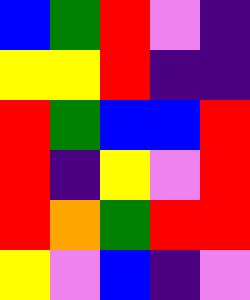[["blue", "green", "red", "violet", "indigo"], ["yellow", "yellow", "red", "indigo", "indigo"], ["red", "green", "blue", "blue", "red"], ["red", "indigo", "yellow", "violet", "red"], ["red", "orange", "green", "red", "red"], ["yellow", "violet", "blue", "indigo", "violet"]]